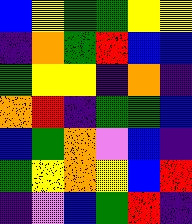[["blue", "yellow", "green", "green", "yellow", "yellow"], ["indigo", "orange", "green", "red", "blue", "blue"], ["green", "yellow", "yellow", "indigo", "orange", "indigo"], ["orange", "red", "indigo", "green", "green", "blue"], ["blue", "green", "orange", "violet", "blue", "indigo"], ["green", "yellow", "orange", "yellow", "blue", "red"], ["indigo", "violet", "blue", "green", "red", "indigo"]]